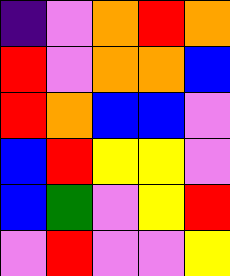[["indigo", "violet", "orange", "red", "orange"], ["red", "violet", "orange", "orange", "blue"], ["red", "orange", "blue", "blue", "violet"], ["blue", "red", "yellow", "yellow", "violet"], ["blue", "green", "violet", "yellow", "red"], ["violet", "red", "violet", "violet", "yellow"]]